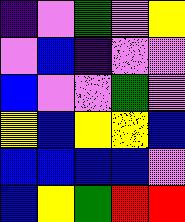[["indigo", "violet", "green", "violet", "yellow"], ["violet", "blue", "indigo", "violet", "violet"], ["blue", "violet", "violet", "green", "violet"], ["yellow", "blue", "yellow", "yellow", "blue"], ["blue", "blue", "blue", "blue", "violet"], ["blue", "yellow", "green", "red", "red"]]